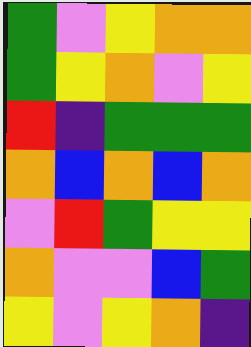[["green", "violet", "yellow", "orange", "orange"], ["green", "yellow", "orange", "violet", "yellow"], ["red", "indigo", "green", "green", "green"], ["orange", "blue", "orange", "blue", "orange"], ["violet", "red", "green", "yellow", "yellow"], ["orange", "violet", "violet", "blue", "green"], ["yellow", "violet", "yellow", "orange", "indigo"]]